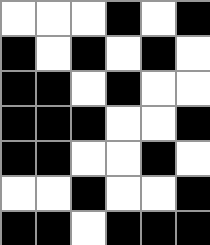[["white", "white", "white", "black", "white", "black"], ["black", "white", "black", "white", "black", "white"], ["black", "black", "white", "black", "white", "white"], ["black", "black", "black", "white", "white", "black"], ["black", "black", "white", "white", "black", "white"], ["white", "white", "black", "white", "white", "black"], ["black", "black", "white", "black", "black", "black"]]